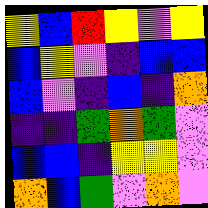[["yellow", "blue", "red", "yellow", "violet", "yellow"], ["blue", "yellow", "violet", "indigo", "blue", "blue"], ["blue", "violet", "indigo", "blue", "indigo", "orange"], ["indigo", "indigo", "green", "orange", "green", "violet"], ["blue", "blue", "indigo", "yellow", "yellow", "violet"], ["orange", "blue", "green", "violet", "orange", "violet"]]